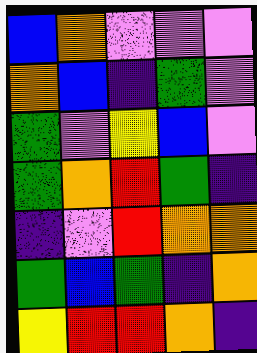[["blue", "orange", "violet", "violet", "violet"], ["orange", "blue", "indigo", "green", "violet"], ["green", "violet", "yellow", "blue", "violet"], ["green", "orange", "red", "green", "indigo"], ["indigo", "violet", "red", "orange", "orange"], ["green", "blue", "green", "indigo", "orange"], ["yellow", "red", "red", "orange", "indigo"]]